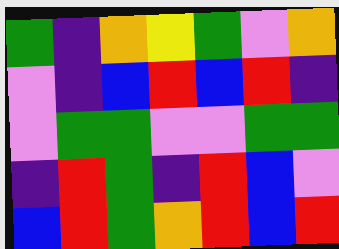[["green", "indigo", "orange", "yellow", "green", "violet", "orange"], ["violet", "indigo", "blue", "red", "blue", "red", "indigo"], ["violet", "green", "green", "violet", "violet", "green", "green"], ["indigo", "red", "green", "indigo", "red", "blue", "violet"], ["blue", "red", "green", "orange", "red", "blue", "red"]]